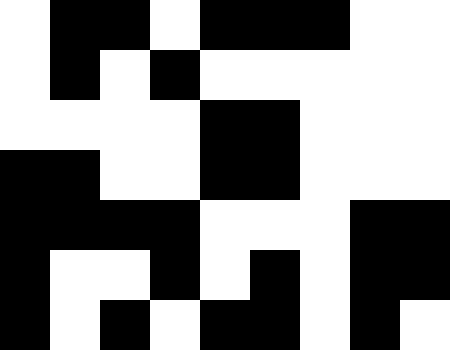[["white", "black", "black", "white", "black", "black", "black", "white", "white"], ["white", "black", "white", "black", "white", "white", "white", "white", "white"], ["white", "white", "white", "white", "black", "black", "white", "white", "white"], ["black", "black", "white", "white", "black", "black", "white", "white", "white"], ["black", "black", "black", "black", "white", "white", "white", "black", "black"], ["black", "white", "white", "black", "white", "black", "white", "black", "black"], ["black", "white", "black", "white", "black", "black", "white", "black", "white"]]